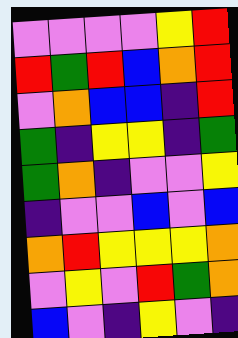[["violet", "violet", "violet", "violet", "yellow", "red"], ["red", "green", "red", "blue", "orange", "red"], ["violet", "orange", "blue", "blue", "indigo", "red"], ["green", "indigo", "yellow", "yellow", "indigo", "green"], ["green", "orange", "indigo", "violet", "violet", "yellow"], ["indigo", "violet", "violet", "blue", "violet", "blue"], ["orange", "red", "yellow", "yellow", "yellow", "orange"], ["violet", "yellow", "violet", "red", "green", "orange"], ["blue", "violet", "indigo", "yellow", "violet", "indigo"]]